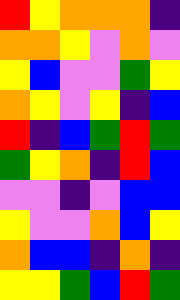[["red", "yellow", "orange", "orange", "orange", "indigo"], ["orange", "orange", "yellow", "violet", "orange", "violet"], ["yellow", "blue", "violet", "violet", "green", "yellow"], ["orange", "yellow", "violet", "yellow", "indigo", "blue"], ["red", "indigo", "blue", "green", "red", "green"], ["green", "yellow", "orange", "indigo", "red", "blue"], ["violet", "violet", "indigo", "violet", "blue", "blue"], ["yellow", "violet", "violet", "orange", "blue", "yellow"], ["orange", "blue", "blue", "indigo", "orange", "indigo"], ["yellow", "yellow", "green", "blue", "red", "green"]]